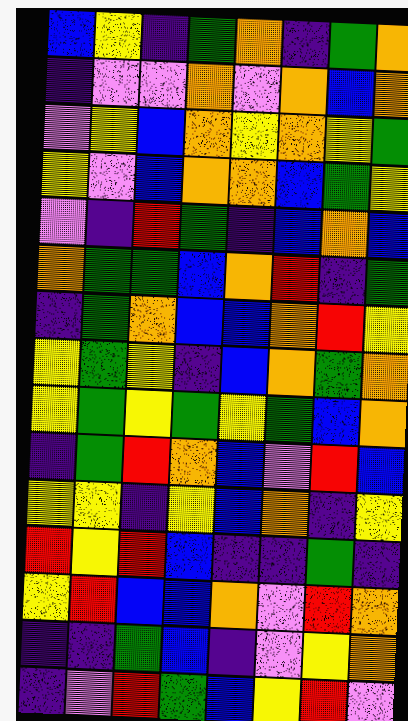[["blue", "yellow", "indigo", "green", "orange", "indigo", "green", "orange"], ["indigo", "violet", "violet", "orange", "violet", "orange", "blue", "orange"], ["violet", "yellow", "blue", "orange", "yellow", "orange", "yellow", "green"], ["yellow", "violet", "blue", "orange", "orange", "blue", "green", "yellow"], ["violet", "indigo", "red", "green", "indigo", "blue", "orange", "blue"], ["orange", "green", "green", "blue", "orange", "red", "indigo", "green"], ["indigo", "green", "orange", "blue", "blue", "orange", "red", "yellow"], ["yellow", "green", "yellow", "indigo", "blue", "orange", "green", "orange"], ["yellow", "green", "yellow", "green", "yellow", "green", "blue", "orange"], ["indigo", "green", "red", "orange", "blue", "violet", "red", "blue"], ["yellow", "yellow", "indigo", "yellow", "blue", "orange", "indigo", "yellow"], ["red", "yellow", "red", "blue", "indigo", "indigo", "green", "indigo"], ["yellow", "red", "blue", "blue", "orange", "violet", "red", "orange"], ["indigo", "indigo", "green", "blue", "indigo", "violet", "yellow", "orange"], ["indigo", "violet", "red", "green", "blue", "yellow", "red", "violet"]]